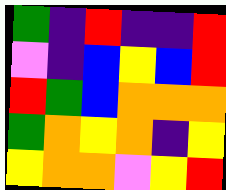[["green", "indigo", "red", "indigo", "indigo", "red"], ["violet", "indigo", "blue", "yellow", "blue", "red"], ["red", "green", "blue", "orange", "orange", "orange"], ["green", "orange", "yellow", "orange", "indigo", "yellow"], ["yellow", "orange", "orange", "violet", "yellow", "red"]]